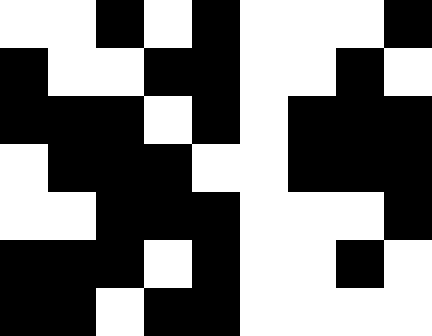[["white", "white", "black", "white", "black", "white", "white", "white", "black"], ["black", "white", "white", "black", "black", "white", "white", "black", "white"], ["black", "black", "black", "white", "black", "white", "black", "black", "black"], ["white", "black", "black", "black", "white", "white", "black", "black", "black"], ["white", "white", "black", "black", "black", "white", "white", "white", "black"], ["black", "black", "black", "white", "black", "white", "white", "black", "white"], ["black", "black", "white", "black", "black", "white", "white", "white", "white"]]